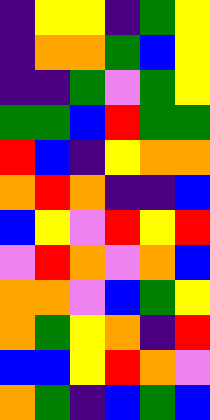[["indigo", "yellow", "yellow", "indigo", "green", "yellow"], ["indigo", "orange", "orange", "green", "blue", "yellow"], ["indigo", "indigo", "green", "violet", "green", "yellow"], ["green", "green", "blue", "red", "green", "green"], ["red", "blue", "indigo", "yellow", "orange", "orange"], ["orange", "red", "orange", "indigo", "indigo", "blue"], ["blue", "yellow", "violet", "red", "yellow", "red"], ["violet", "red", "orange", "violet", "orange", "blue"], ["orange", "orange", "violet", "blue", "green", "yellow"], ["orange", "green", "yellow", "orange", "indigo", "red"], ["blue", "blue", "yellow", "red", "orange", "violet"], ["orange", "green", "indigo", "blue", "green", "blue"]]